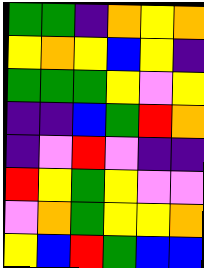[["green", "green", "indigo", "orange", "yellow", "orange"], ["yellow", "orange", "yellow", "blue", "yellow", "indigo"], ["green", "green", "green", "yellow", "violet", "yellow"], ["indigo", "indigo", "blue", "green", "red", "orange"], ["indigo", "violet", "red", "violet", "indigo", "indigo"], ["red", "yellow", "green", "yellow", "violet", "violet"], ["violet", "orange", "green", "yellow", "yellow", "orange"], ["yellow", "blue", "red", "green", "blue", "blue"]]